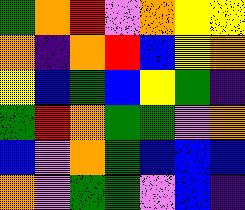[["green", "orange", "red", "violet", "orange", "yellow", "yellow"], ["orange", "indigo", "orange", "red", "blue", "yellow", "orange"], ["yellow", "blue", "green", "blue", "yellow", "green", "indigo"], ["green", "red", "orange", "green", "green", "violet", "orange"], ["blue", "violet", "orange", "green", "blue", "blue", "blue"], ["orange", "violet", "green", "green", "violet", "blue", "indigo"]]